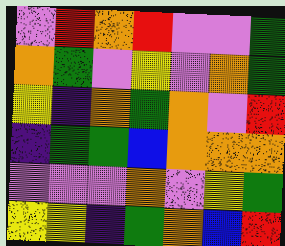[["violet", "red", "orange", "red", "violet", "violet", "green"], ["orange", "green", "violet", "yellow", "violet", "orange", "green"], ["yellow", "indigo", "orange", "green", "orange", "violet", "red"], ["indigo", "green", "green", "blue", "orange", "orange", "orange"], ["violet", "violet", "violet", "orange", "violet", "yellow", "green"], ["yellow", "yellow", "indigo", "green", "orange", "blue", "red"]]